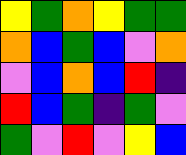[["yellow", "green", "orange", "yellow", "green", "green"], ["orange", "blue", "green", "blue", "violet", "orange"], ["violet", "blue", "orange", "blue", "red", "indigo"], ["red", "blue", "green", "indigo", "green", "violet"], ["green", "violet", "red", "violet", "yellow", "blue"]]